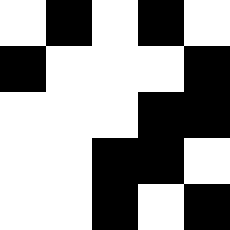[["white", "black", "white", "black", "white"], ["black", "white", "white", "white", "black"], ["white", "white", "white", "black", "black"], ["white", "white", "black", "black", "white"], ["white", "white", "black", "white", "black"]]